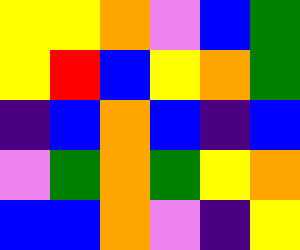[["yellow", "yellow", "orange", "violet", "blue", "green"], ["yellow", "red", "blue", "yellow", "orange", "green"], ["indigo", "blue", "orange", "blue", "indigo", "blue"], ["violet", "green", "orange", "green", "yellow", "orange"], ["blue", "blue", "orange", "violet", "indigo", "yellow"]]